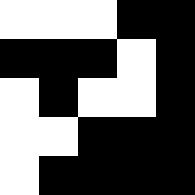[["white", "white", "white", "black", "black"], ["black", "black", "black", "white", "black"], ["white", "black", "white", "white", "black"], ["white", "white", "black", "black", "black"], ["white", "black", "black", "black", "black"]]